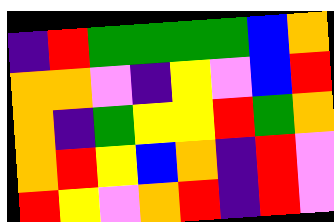[["indigo", "red", "green", "green", "green", "green", "blue", "orange"], ["orange", "orange", "violet", "indigo", "yellow", "violet", "blue", "red"], ["orange", "indigo", "green", "yellow", "yellow", "red", "green", "orange"], ["orange", "red", "yellow", "blue", "orange", "indigo", "red", "violet"], ["red", "yellow", "violet", "orange", "red", "indigo", "red", "violet"]]